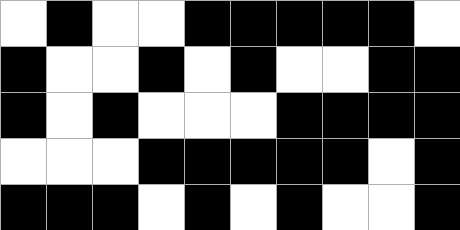[["white", "black", "white", "white", "black", "black", "black", "black", "black", "white"], ["black", "white", "white", "black", "white", "black", "white", "white", "black", "black"], ["black", "white", "black", "white", "white", "white", "black", "black", "black", "black"], ["white", "white", "white", "black", "black", "black", "black", "black", "white", "black"], ["black", "black", "black", "white", "black", "white", "black", "white", "white", "black"]]